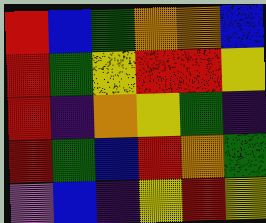[["red", "blue", "green", "orange", "orange", "blue"], ["red", "green", "yellow", "red", "red", "yellow"], ["red", "indigo", "orange", "yellow", "green", "indigo"], ["red", "green", "blue", "red", "orange", "green"], ["violet", "blue", "indigo", "yellow", "red", "yellow"]]